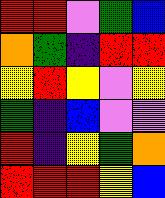[["red", "red", "violet", "green", "blue"], ["orange", "green", "indigo", "red", "red"], ["yellow", "red", "yellow", "violet", "yellow"], ["green", "indigo", "blue", "violet", "violet"], ["red", "indigo", "yellow", "green", "orange"], ["red", "red", "red", "yellow", "blue"]]